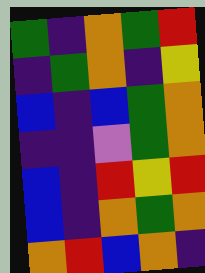[["green", "indigo", "orange", "green", "red"], ["indigo", "green", "orange", "indigo", "yellow"], ["blue", "indigo", "blue", "green", "orange"], ["indigo", "indigo", "violet", "green", "orange"], ["blue", "indigo", "red", "yellow", "red"], ["blue", "indigo", "orange", "green", "orange"], ["orange", "red", "blue", "orange", "indigo"]]